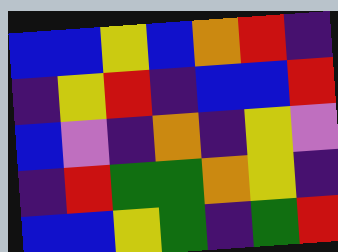[["blue", "blue", "yellow", "blue", "orange", "red", "indigo"], ["indigo", "yellow", "red", "indigo", "blue", "blue", "red"], ["blue", "violet", "indigo", "orange", "indigo", "yellow", "violet"], ["indigo", "red", "green", "green", "orange", "yellow", "indigo"], ["blue", "blue", "yellow", "green", "indigo", "green", "red"]]